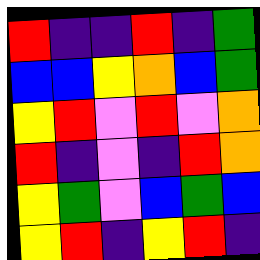[["red", "indigo", "indigo", "red", "indigo", "green"], ["blue", "blue", "yellow", "orange", "blue", "green"], ["yellow", "red", "violet", "red", "violet", "orange"], ["red", "indigo", "violet", "indigo", "red", "orange"], ["yellow", "green", "violet", "blue", "green", "blue"], ["yellow", "red", "indigo", "yellow", "red", "indigo"]]